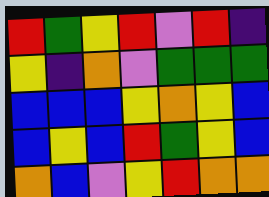[["red", "green", "yellow", "red", "violet", "red", "indigo"], ["yellow", "indigo", "orange", "violet", "green", "green", "green"], ["blue", "blue", "blue", "yellow", "orange", "yellow", "blue"], ["blue", "yellow", "blue", "red", "green", "yellow", "blue"], ["orange", "blue", "violet", "yellow", "red", "orange", "orange"]]